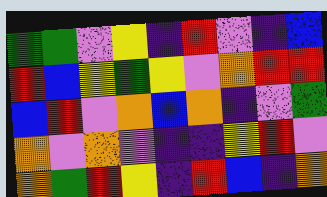[["green", "green", "violet", "yellow", "indigo", "red", "violet", "indigo", "blue"], ["red", "blue", "yellow", "green", "yellow", "violet", "orange", "red", "red"], ["blue", "red", "violet", "orange", "blue", "orange", "indigo", "violet", "green"], ["orange", "violet", "orange", "violet", "indigo", "indigo", "yellow", "red", "violet"], ["orange", "green", "red", "yellow", "indigo", "red", "blue", "indigo", "orange"]]